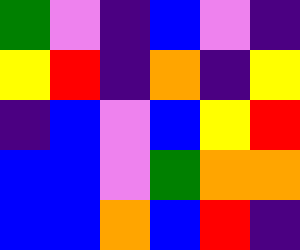[["green", "violet", "indigo", "blue", "violet", "indigo"], ["yellow", "red", "indigo", "orange", "indigo", "yellow"], ["indigo", "blue", "violet", "blue", "yellow", "red"], ["blue", "blue", "violet", "green", "orange", "orange"], ["blue", "blue", "orange", "blue", "red", "indigo"]]